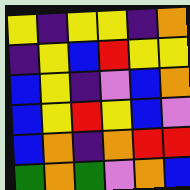[["yellow", "indigo", "yellow", "yellow", "indigo", "orange"], ["indigo", "yellow", "blue", "red", "yellow", "yellow"], ["blue", "yellow", "indigo", "violet", "blue", "orange"], ["blue", "yellow", "red", "yellow", "blue", "violet"], ["blue", "orange", "indigo", "orange", "red", "red"], ["green", "orange", "green", "violet", "orange", "blue"]]